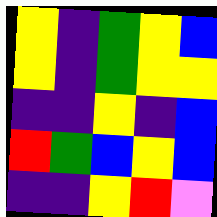[["yellow", "indigo", "green", "yellow", "blue"], ["yellow", "indigo", "green", "yellow", "yellow"], ["indigo", "indigo", "yellow", "indigo", "blue"], ["red", "green", "blue", "yellow", "blue"], ["indigo", "indigo", "yellow", "red", "violet"]]